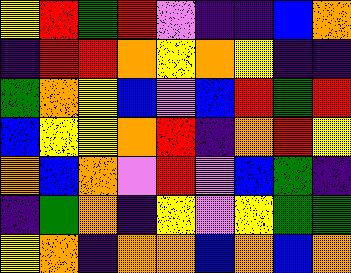[["yellow", "red", "green", "red", "violet", "indigo", "indigo", "blue", "orange"], ["indigo", "red", "red", "orange", "yellow", "orange", "yellow", "indigo", "indigo"], ["green", "orange", "yellow", "blue", "violet", "blue", "red", "green", "red"], ["blue", "yellow", "yellow", "orange", "red", "indigo", "orange", "red", "yellow"], ["orange", "blue", "orange", "violet", "red", "violet", "blue", "green", "indigo"], ["indigo", "green", "orange", "indigo", "yellow", "violet", "yellow", "green", "green"], ["yellow", "orange", "indigo", "orange", "orange", "blue", "orange", "blue", "orange"]]